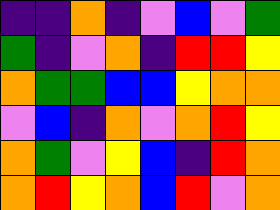[["indigo", "indigo", "orange", "indigo", "violet", "blue", "violet", "green"], ["green", "indigo", "violet", "orange", "indigo", "red", "red", "yellow"], ["orange", "green", "green", "blue", "blue", "yellow", "orange", "orange"], ["violet", "blue", "indigo", "orange", "violet", "orange", "red", "yellow"], ["orange", "green", "violet", "yellow", "blue", "indigo", "red", "orange"], ["orange", "red", "yellow", "orange", "blue", "red", "violet", "orange"]]